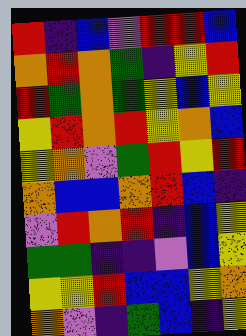[["red", "indigo", "blue", "violet", "red", "red", "blue"], ["orange", "red", "orange", "green", "indigo", "yellow", "red"], ["red", "green", "orange", "green", "yellow", "blue", "yellow"], ["yellow", "red", "orange", "red", "yellow", "orange", "blue"], ["yellow", "orange", "violet", "green", "red", "yellow", "red"], ["orange", "blue", "blue", "orange", "red", "blue", "indigo"], ["violet", "red", "orange", "red", "indigo", "blue", "yellow"], ["green", "green", "indigo", "indigo", "violet", "blue", "yellow"], ["yellow", "yellow", "red", "blue", "blue", "yellow", "orange"], ["orange", "violet", "indigo", "green", "blue", "indigo", "yellow"]]